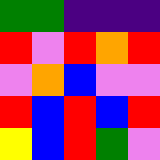[["green", "green", "indigo", "indigo", "indigo"], ["red", "violet", "red", "orange", "red"], ["violet", "orange", "blue", "violet", "violet"], ["red", "blue", "red", "blue", "red"], ["yellow", "blue", "red", "green", "violet"]]